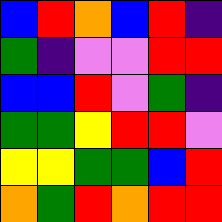[["blue", "red", "orange", "blue", "red", "indigo"], ["green", "indigo", "violet", "violet", "red", "red"], ["blue", "blue", "red", "violet", "green", "indigo"], ["green", "green", "yellow", "red", "red", "violet"], ["yellow", "yellow", "green", "green", "blue", "red"], ["orange", "green", "red", "orange", "red", "red"]]